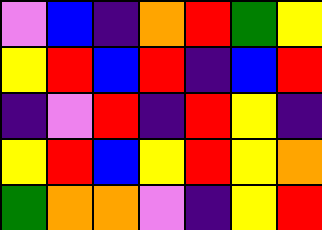[["violet", "blue", "indigo", "orange", "red", "green", "yellow"], ["yellow", "red", "blue", "red", "indigo", "blue", "red"], ["indigo", "violet", "red", "indigo", "red", "yellow", "indigo"], ["yellow", "red", "blue", "yellow", "red", "yellow", "orange"], ["green", "orange", "orange", "violet", "indigo", "yellow", "red"]]